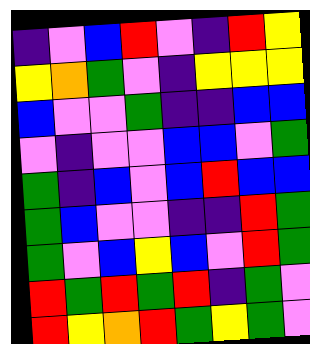[["indigo", "violet", "blue", "red", "violet", "indigo", "red", "yellow"], ["yellow", "orange", "green", "violet", "indigo", "yellow", "yellow", "yellow"], ["blue", "violet", "violet", "green", "indigo", "indigo", "blue", "blue"], ["violet", "indigo", "violet", "violet", "blue", "blue", "violet", "green"], ["green", "indigo", "blue", "violet", "blue", "red", "blue", "blue"], ["green", "blue", "violet", "violet", "indigo", "indigo", "red", "green"], ["green", "violet", "blue", "yellow", "blue", "violet", "red", "green"], ["red", "green", "red", "green", "red", "indigo", "green", "violet"], ["red", "yellow", "orange", "red", "green", "yellow", "green", "violet"]]